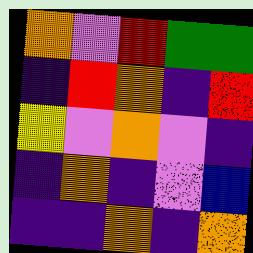[["orange", "violet", "red", "green", "green"], ["indigo", "red", "orange", "indigo", "red"], ["yellow", "violet", "orange", "violet", "indigo"], ["indigo", "orange", "indigo", "violet", "blue"], ["indigo", "indigo", "orange", "indigo", "orange"]]